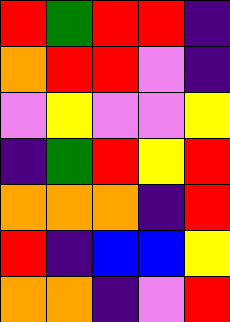[["red", "green", "red", "red", "indigo"], ["orange", "red", "red", "violet", "indigo"], ["violet", "yellow", "violet", "violet", "yellow"], ["indigo", "green", "red", "yellow", "red"], ["orange", "orange", "orange", "indigo", "red"], ["red", "indigo", "blue", "blue", "yellow"], ["orange", "orange", "indigo", "violet", "red"]]